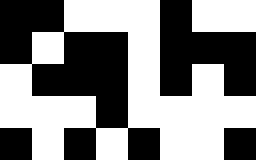[["black", "black", "white", "white", "white", "black", "white", "white"], ["black", "white", "black", "black", "white", "black", "black", "black"], ["white", "black", "black", "black", "white", "black", "white", "black"], ["white", "white", "white", "black", "white", "white", "white", "white"], ["black", "white", "black", "white", "black", "white", "white", "black"]]